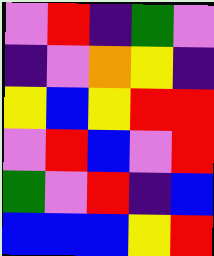[["violet", "red", "indigo", "green", "violet"], ["indigo", "violet", "orange", "yellow", "indigo"], ["yellow", "blue", "yellow", "red", "red"], ["violet", "red", "blue", "violet", "red"], ["green", "violet", "red", "indigo", "blue"], ["blue", "blue", "blue", "yellow", "red"]]